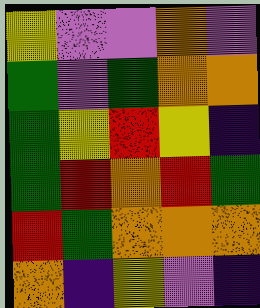[["yellow", "violet", "violet", "orange", "violet"], ["green", "violet", "green", "orange", "orange"], ["green", "yellow", "red", "yellow", "indigo"], ["green", "red", "orange", "red", "green"], ["red", "green", "orange", "orange", "orange"], ["orange", "indigo", "yellow", "violet", "indigo"]]